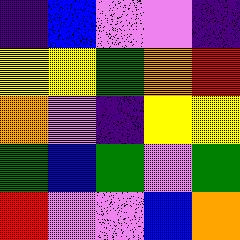[["indigo", "blue", "violet", "violet", "indigo"], ["yellow", "yellow", "green", "orange", "red"], ["orange", "violet", "indigo", "yellow", "yellow"], ["green", "blue", "green", "violet", "green"], ["red", "violet", "violet", "blue", "orange"]]